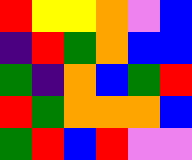[["red", "yellow", "yellow", "orange", "violet", "blue"], ["indigo", "red", "green", "orange", "blue", "blue"], ["green", "indigo", "orange", "blue", "green", "red"], ["red", "green", "orange", "orange", "orange", "blue"], ["green", "red", "blue", "red", "violet", "violet"]]